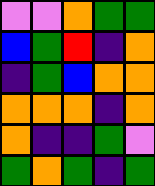[["violet", "violet", "orange", "green", "green"], ["blue", "green", "red", "indigo", "orange"], ["indigo", "green", "blue", "orange", "orange"], ["orange", "orange", "orange", "indigo", "orange"], ["orange", "indigo", "indigo", "green", "violet"], ["green", "orange", "green", "indigo", "green"]]